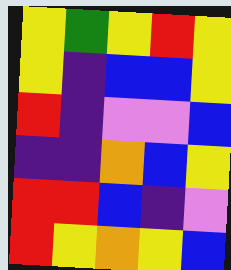[["yellow", "green", "yellow", "red", "yellow"], ["yellow", "indigo", "blue", "blue", "yellow"], ["red", "indigo", "violet", "violet", "blue"], ["indigo", "indigo", "orange", "blue", "yellow"], ["red", "red", "blue", "indigo", "violet"], ["red", "yellow", "orange", "yellow", "blue"]]